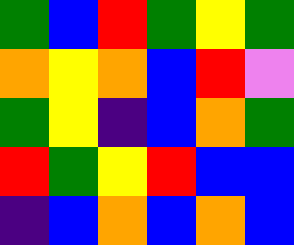[["green", "blue", "red", "green", "yellow", "green"], ["orange", "yellow", "orange", "blue", "red", "violet"], ["green", "yellow", "indigo", "blue", "orange", "green"], ["red", "green", "yellow", "red", "blue", "blue"], ["indigo", "blue", "orange", "blue", "orange", "blue"]]